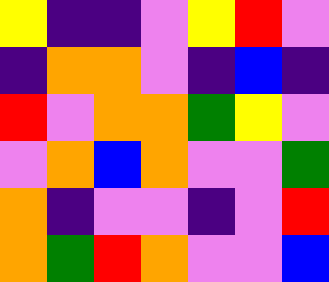[["yellow", "indigo", "indigo", "violet", "yellow", "red", "violet"], ["indigo", "orange", "orange", "violet", "indigo", "blue", "indigo"], ["red", "violet", "orange", "orange", "green", "yellow", "violet"], ["violet", "orange", "blue", "orange", "violet", "violet", "green"], ["orange", "indigo", "violet", "violet", "indigo", "violet", "red"], ["orange", "green", "red", "orange", "violet", "violet", "blue"]]